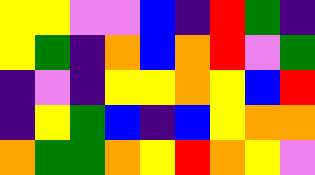[["yellow", "yellow", "violet", "violet", "blue", "indigo", "red", "green", "indigo"], ["yellow", "green", "indigo", "orange", "blue", "orange", "red", "violet", "green"], ["indigo", "violet", "indigo", "yellow", "yellow", "orange", "yellow", "blue", "red"], ["indigo", "yellow", "green", "blue", "indigo", "blue", "yellow", "orange", "orange"], ["orange", "green", "green", "orange", "yellow", "red", "orange", "yellow", "violet"]]